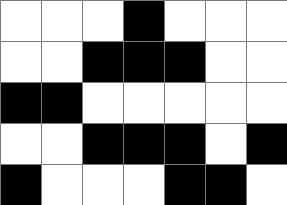[["white", "white", "white", "black", "white", "white", "white"], ["white", "white", "black", "black", "black", "white", "white"], ["black", "black", "white", "white", "white", "white", "white"], ["white", "white", "black", "black", "black", "white", "black"], ["black", "white", "white", "white", "black", "black", "white"]]